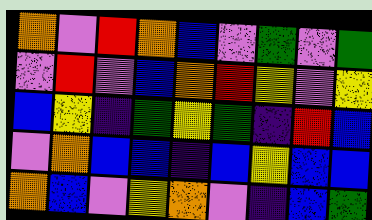[["orange", "violet", "red", "orange", "blue", "violet", "green", "violet", "green"], ["violet", "red", "violet", "blue", "orange", "red", "yellow", "violet", "yellow"], ["blue", "yellow", "indigo", "green", "yellow", "green", "indigo", "red", "blue"], ["violet", "orange", "blue", "blue", "indigo", "blue", "yellow", "blue", "blue"], ["orange", "blue", "violet", "yellow", "orange", "violet", "indigo", "blue", "green"]]